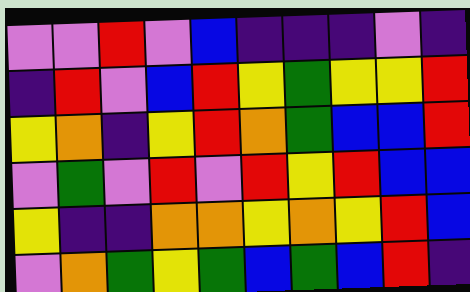[["violet", "violet", "red", "violet", "blue", "indigo", "indigo", "indigo", "violet", "indigo"], ["indigo", "red", "violet", "blue", "red", "yellow", "green", "yellow", "yellow", "red"], ["yellow", "orange", "indigo", "yellow", "red", "orange", "green", "blue", "blue", "red"], ["violet", "green", "violet", "red", "violet", "red", "yellow", "red", "blue", "blue"], ["yellow", "indigo", "indigo", "orange", "orange", "yellow", "orange", "yellow", "red", "blue"], ["violet", "orange", "green", "yellow", "green", "blue", "green", "blue", "red", "indigo"]]